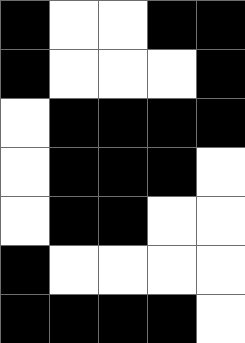[["black", "white", "white", "black", "black"], ["black", "white", "white", "white", "black"], ["white", "black", "black", "black", "black"], ["white", "black", "black", "black", "white"], ["white", "black", "black", "white", "white"], ["black", "white", "white", "white", "white"], ["black", "black", "black", "black", "white"]]